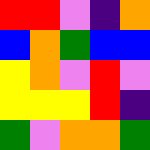[["red", "red", "violet", "indigo", "orange"], ["blue", "orange", "green", "blue", "blue"], ["yellow", "orange", "violet", "red", "violet"], ["yellow", "yellow", "yellow", "red", "indigo"], ["green", "violet", "orange", "orange", "green"]]